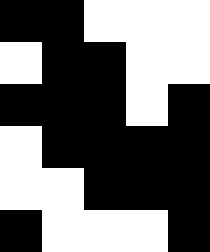[["black", "black", "white", "white", "white"], ["white", "black", "black", "white", "white"], ["black", "black", "black", "white", "black"], ["white", "black", "black", "black", "black"], ["white", "white", "black", "black", "black"], ["black", "white", "white", "white", "black"]]